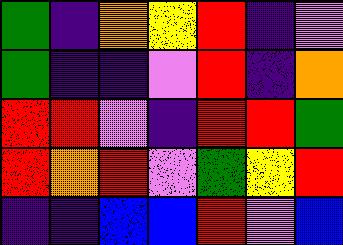[["green", "indigo", "orange", "yellow", "red", "indigo", "violet"], ["green", "indigo", "indigo", "violet", "red", "indigo", "orange"], ["red", "red", "violet", "indigo", "red", "red", "green"], ["red", "orange", "red", "violet", "green", "yellow", "red"], ["indigo", "indigo", "blue", "blue", "red", "violet", "blue"]]